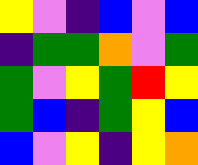[["yellow", "violet", "indigo", "blue", "violet", "blue"], ["indigo", "green", "green", "orange", "violet", "green"], ["green", "violet", "yellow", "green", "red", "yellow"], ["green", "blue", "indigo", "green", "yellow", "blue"], ["blue", "violet", "yellow", "indigo", "yellow", "orange"]]